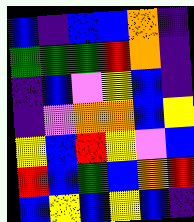[["blue", "indigo", "blue", "blue", "orange", "indigo"], ["green", "green", "green", "red", "orange", "indigo"], ["indigo", "blue", "violet", "yellow", "blue", "indigo"], ["indigo", "violet", "orange", "orange", "blue", "yellow"], ["yellow", "blue", "red", "yellow", "violet", "blue"], ["red", "blue", "green", "blue", "orange", "red"], ["blue", "yellow", "blue", "yellow", "blue", "indigo"]]